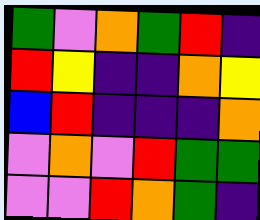[["green", "violet", "orange", "green", "red", "indigo"], ["red", "yellow", "indigo", "indigo", "orange", "yellow"], ["blue", "red", "indigo", "indigo", "indigo", "orange"], ["violet", "orange", "violet", "red", "green", "green"], ["violet", "violet", "red", "orange", "green", "indigo"]]